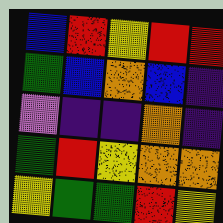[["blue", "red", "yellow", "red", "red"], ["green", "blue", "orange", "blue", "indigo"], ["violet", "indigo", "indigo", "orange", "indigo"], ["green", "red", "yellow", "orange", "orange"], ["yellow", "green", "green", "red", "yellow"]]